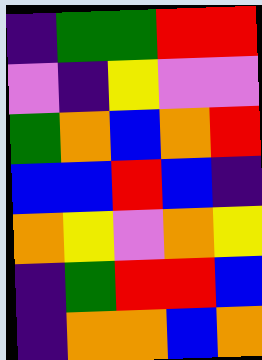[["indigo", "green", "green", "red", "red"], ["violet", "indigo", "yellow", "violet", "violet"], ["green", "orange", "blue", "orange", "red"], ["blue", "blue", "red", "blue", "indigo"], ["orange", "yellow", "violet", "orange", "yellow"], ["indigo", "green", "red", "red", "blue"], ["indigo", "orange", "orange", "blue", "orange"]]